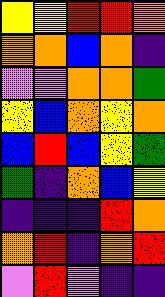[["yellow", "yellow", "red", "red", "orange"], ["orange", "orange", "blue", "orange", "indigo"], ["violet", "violet", "orange", "orange", "green"], ["yellow", "blue", "orange", "yellow", "orange"], ["blue", "red", "blue", "yellow", "green"], ["green", "indigo", "orange", "blue", "yellow"], ["indigo", "indigo", "indigo", "red", "orange"], ["orange", "red", "indigo", "orange", "red"], ["violet", "red", "violet", "indigo", "indigo"]]